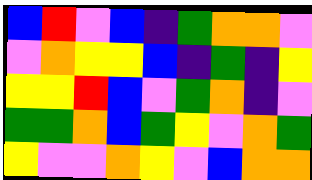[["blue", "red", "violet", "blue", "indigo", "green", "orange", "orange", "violet"], ["violet", "orange", "yellow", "yellow", "blue", "indigo", "green", "indigo", "yellow"], ["yellow", "yellow", "red", "blue", "violet", "green", "orange", "indigo", "violet"], ["green", "green", "orange", "blue", "green", "yellow", "violet", "orange", "green"], ["yellow", "violet", "violet", "orange", "yellow", "violet", "blue", "orange", "orange"]]